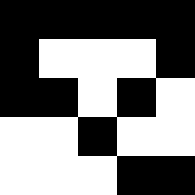[["black", "black", "black", "black", "black"], ["black", "white", "white", "white", "black"], ["black", "black", "white", "black", "white"], ["white", "white", "black", "white", "white"], ["white", "white", "white", "black", "black"]]